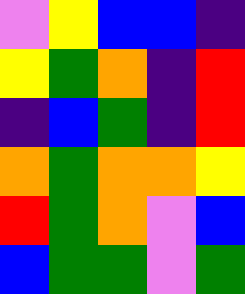[["violet", "yellow", "blue", "blue", "indigo"], ["yellow", "green", "orange", "indigo", "red"], ["indigo", "blue", "green", "indigo", "red"], ["orange", "green", "orange", "orange", "yellow"], ["red", "green", "orange", "violet", "blue"], ["blue", "green", "green", "violet", "green"]]